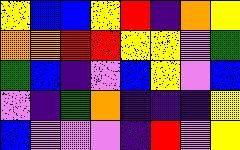[["yellow", "blue", "blue", "yellow", "red", "indigo", "orange", "yellow"], ["orange", "orange", "red", "red", "yellow", "yellow", "violet", "green"], ["green", "blue", "indigo", "violet", "blue", "yellow", "violet", "blue"], ["violet", "indigo", "green", "orange", "indigo", "indigo", "indigo", "yellow"], ["blue", "violet", "violet", "violet", "indigo", "red", "violet", "yellow"]]